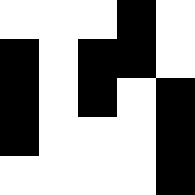[["white", "white", "white", "black", "white"], ["black", "white", "black", "black", "white"], ["black", "white", "black", "white", "black"], ["black", "white", "white", "white", "black"], ["white", "white", "white", "white", "black"]]